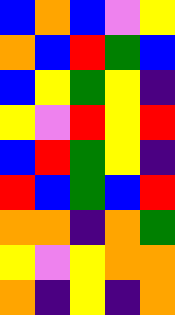[["blue", "orange", "blue", "violet", "yellow"], ["orange", "blue", "red", "green", "blue"], ["blue", "yellow", "green", "yellow", "indigo"], ["yellow", "violet", "red", "yellow", "red"], ["blue", "red", "green", "yellow", "indigo"], ["red", "blue", "green", "blue", "red"], ["orange", "orange", "indigo", "orange", "green"], ["yellow", "violet", "yellow", "orange", "orange"], ["orange", "indigo", "yellow", "indigo", "orange"]]